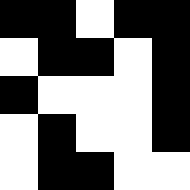[["black", "black", "white", "black", "black"], ["white", "black", "black", "white", "black"], ["black", "white", "white", "white", "black"], ["white", "black", "white", "white", "black"], ["white", "black", "black", "white", "white"]]